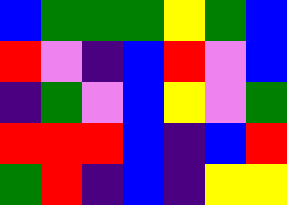[["blue", "green", "green", "green", "yellow", "green", "blue"], ["red", "violet", "indigo", "blue", "red", "violet", "blue"], ["indigo", "green", "violet", "blue", "yellow", "violet", "green"], ["red", "red", "red", "blue", "indigo", "blue", "red"], ["green", "red", "indigo", "blue", "indigo", "yellow", "yellow"]]